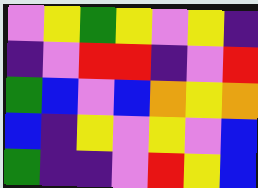[["violet", "yellow", "green", "yellow", "violet", "yellow", "indigo"], ["indigo", "violet", "red", "red", "indigo", "violet", "red"], ["green", "blue", "violet", "blue", "orange", "yellow", "orange"], ["blue", "indigo", "yellow", "violet", "yellow", "violet", "blue"], ["green", "indigo", "indigo", "violet", "red", "yellow", "blue"]]